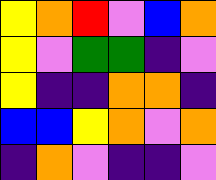[["yellow", "orange", "red", "violet", "blue", "orange"], ["yellow", "violet", "green", "green", "indigo", "violet"], ["yellow", "indigo", "indigo", "orange", "orange", "indigo"], ["blue", "blue", "yellow", "orange", "violet", "orange"], ["indigo", "orange", "violet", "indigo", "indigo", "violet"]]